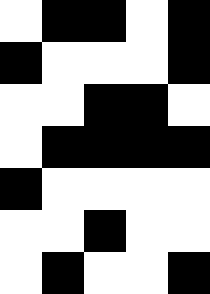[["white", "black", "black", "white", "black"], ["black", "white", "white", "white", "black"], ["white", "white", "black", "black", "white"], ["white", "black", "black", "black", "black"], ["black", "white", "white", "white", "white"], ["white", "white", "black", "white", "white"], ["white", "black", "white", "white", "black"]]